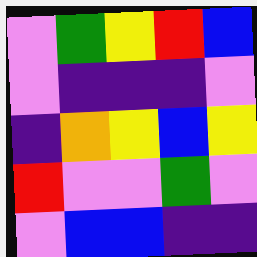[["violet", "green", "yellow", "red", "blue"], ["violet", "indigo", "indigo", "indigo", "violet"], ["indigo", "orange", "yellow", "blue", "yellow"], ["red", "violet", "violet", "green", "violet"], ["violet", "blue", "blue", "indigo", "indigo"]]